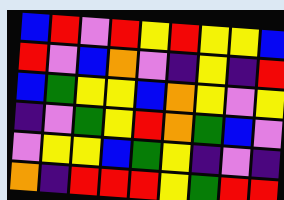[["blue", "red", "violet", "red", "yellow", "red", "yellow", "yellow", "blue"], ["red", "violet", "blue", "orange", "violet", "indigo", "yellow", "indigo", "red"], ["blue", "green", "yellow", "yellow", "blue", "orange", "yellow", "violet", "yellow"], ["indigo", "violet", "green", "yellow", "red", "orange", "green", "blue", "violet"], ["violet", "yellow", "yellow", "blue", "green", "yellow", "indigo", "violet", "indigo"], ["orange", "indigo", "red", "red", "red", "yellow", "green", "red", "red"]]